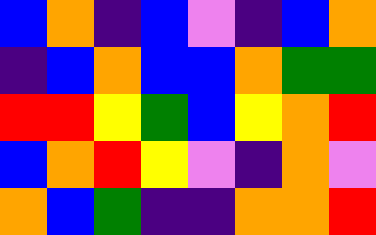[["blue", "orange", "indigo", "blue", "violet", "indigo", "blue", "orange"], ["indigo", "blue", "orange", "blue", "blue", "orange", "green", "green"], ["red", "red", "yellow", "green", "blue", "yellow", "orange", "red"], ["blue", "orange", "red", "yellow", "violet", "indigo", "orange", "violet"], ["orange", "blue", "green", "indigo", "indigo", "orange", "orange", "red"]]